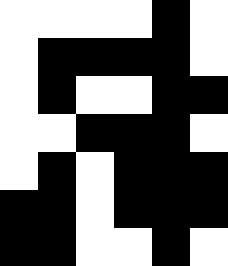[["white", "white", "white", "white", "black", "white"], ["white", "black", "black", "black", "black", "white"], ["white", "black", "white", "white", "black", "black"], ["white", "white", "black", "black", "black", "white"], ["white", "black", "white", "black", "black", "black"], ["black", "black", "white", "black", "black", "black"], ["black", "black", "white", "white", "black", "white"]]